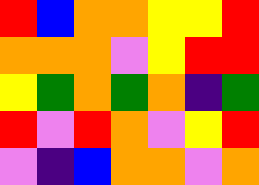[["red", "blue", "orange", "orange", "yellow", "yellow", "red"], ["orange", "orange", "orange", "violet", "yellow", "red", "red"], ["yellow", "green", "orange", "green", "orange", "indigo", "green"], ["red", "violet", "red", "orange", "violet", "yellow", "red"], ["violet", "indigo", "blue", "orange", "orange", "violet", "orange"]]